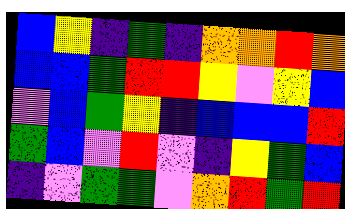[["blue", "yellow", "indigo", "green", "indigo", "orange", "orange", "red", "orange"], ["blue", "blue", "green", "red", "red", "yellow", "violet", "yellow", "blue"], ["violet", "blue", "green", "yellow", "indigo", "blue", "blue", "blue", "red"], ["green", "blue", "violet", "red", "violet", "indigo", "yellow", "green", "blue"], ["indigo", "violet", "green", "green", "violet", "orange", "red", "green", "red"]]